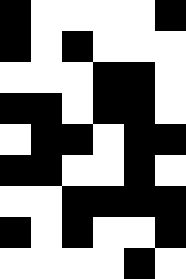[["black", "white", "white", "white", "white", "black"], ["black", "white", "black", "white", "white", "white"], ["white", "white", "white", "black", "black", "white"], ["black", "black", "white", "black", "black", "white"], ["white", "black", "black", "white", "black", "black"], ["black", "black", "white", "white", "black", "white"], ["white", "white", "black", "black", "black", "black"], ["black", "white", "black", "white", "white", "black"], ["white", "white", "white", "white", "black", "white"]]